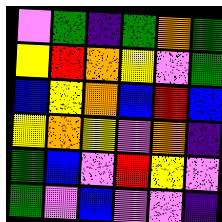[["violet", "green", "indigo", "green", "orange", "green"], ["yellow", "red", "orange", "yellow", "violet", "green"], ["blue", "yellow", "orange", "blue", "red", "blue"], ["yellow", "orange", "yellow", "violet", "orange", "indigo"], ["green", "blue", "violet", "red", "yellow", "violet"], ["green", "violet", "blue", "violet", "violet", "indigo"]]